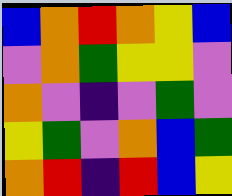[["blue", "orange", "red", "orange", "yellow", "blue"], ["violet", "orange", "green", "yellow", "yellow", "violet"], ["orange", "violet", "indigo", "violet", "green", "violet"], ["yellow", "green", "violet", "orange", "blue", "green"], ["orange", "red", "indigo", "red", "blue", "yellow"]]